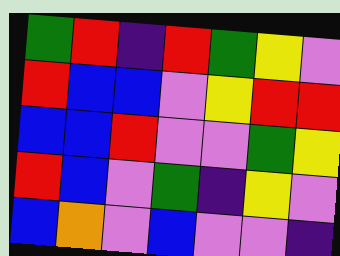[["green", "red", "indigo", "red", "green", "yellow", "violet"], ["red", "blue", "blue", "violet", "yellow", "red", "red"], ["blue", "blue", "red", "violet", "violet", "green", "yellow"], ["red", "blue", "violet", "green", "indigo", "yellow", "violet"], ["blue", "orange", "violet", "blue", "violet", "violet", "indigo"]]